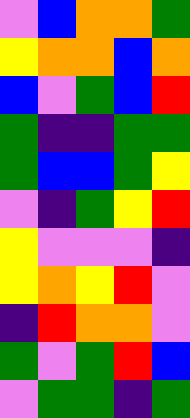[["violet", "blue", "orange", "orange", "green"], ["yellow", "orange", "orange", "blue", "orange"], ["blue", "violet", "green", "blue", "red"], ["green", "indigo", "indigo", "green", "green"], ["green", "blue", "blue", "green", "yellow"], ["violet", "indigo", "green", "yellow", "red"], ["yellow", "violet", "violet", "violet", "indigo"], ["yellow", "orange", "yellow", "red", "violet"], ["indigo", "red", "orange", "orange", "violet"], ["green", "violet", "green", "red", "blue"], ["violet", "green", "green", "indigo", "green"]]